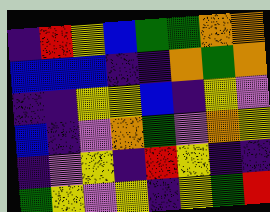[["indigo", "red", "yellow", "blue", "green", "green", "orange", "orange"], ["blue", "blue", "blue", "indigo", "indigo", "orange", "green", "orange"], ["indigo", "indigo", "yellow", "yellow", "blue", "indigo", "yellow", "violet"], ["blue", "indigo", "violet", "orange", "green", "violet", "orange", "yellow"], ["indigo", "violet", "yellow", "indigo", "red", "yellow", "indigo", "indigo"], ["green", "yellow", "violet", "yellow", "indigo", "yellow", "green", "red"]]